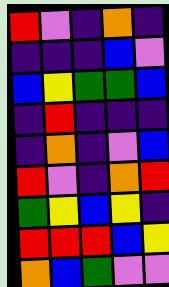[["red", "violet", "indigo", "orange", "indigo"], ["indigo", "indigo", "indigo", "blue", "violet"], ["blue", "yellow", "green", "green", "blue"], ["indigo", "red", "indigo", "indigo", "indigo"], ["indigo", "orange", "indigo", "violet", "blue"], ["red", "violet", "indigo", "orange", "red"], ["green", "yellow", "blue", "yellow", "indigo"], ["red", "red", "red", "blue", "yellow"], ["orange", "blue", "green", "violet", "violet"]]